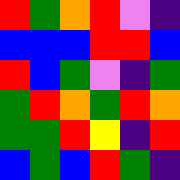[["red", "green", "orange", "red", "violet", "indigo"], ["blue", "blue", "blue", "red", "red", "blue"], ["red", "blue", "green", "violet", "indigo", "green"], ["green", "red", "orange", "green", "red", "orange"], ["green", "green", "red", "yellow", "indigo", "red"], ["blue", "green", "blue", "red", "green", "indigo"]]